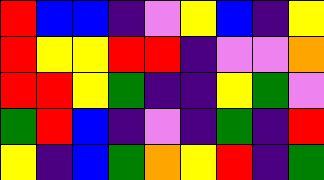[["red", "blue", "blue", "indigo", "violet", "yellow", "blue", "indigo", "yellow"], ["red", "yellow", "yellow", "red", "red", "indigo", "violet", "violet", "orange"], ["red", "red", "yellow", "green", "indigo", "indigo", "yellow", "green", "violet"], ["green", "red", "blue", "indigo", "violet", "indigo", "green", "indigo", "red"], ["yellow", "indigo", "blue", "green", "orange", "yellow", "red", "indigo", "green"]]